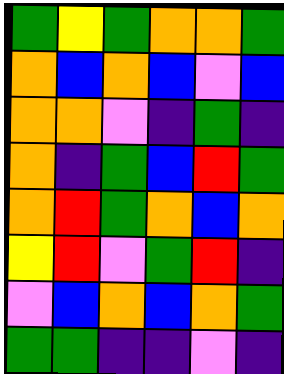[["green", "yellow", "green", "orange", "orange", "green"], ["orange", "blue", "orange", "blue", "violet", "blue"], ["orange", "orange", "violet", "indigo", "green", "indigo"], ["orange", "indigo", "green", "blue", "red", "green"], ["orange", "red", "green", "orange", "blue", "orange"], ["yellow", "red", "violet", "green", "red", "indigo"], ["violet", "blue", "orange", "blue", "orange", "green"], ["green", "green", "indigo", "indigo", "violet", "indigo"]]